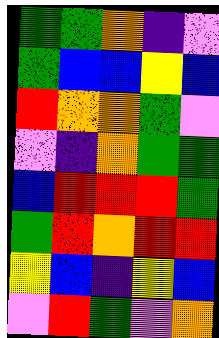[["green", "green", "orange", "indigo", "violet"], ["green", "blue", "blue", "yellow", "blue"], ["red", "orange", "orange", "green", "violet"], ["violet", "indigo", "orange", "green", "green"], ["blue", "red", "red", "red", "green"], ["green", "red", "orange", "red", "red"], ["yellow", "blue", "indigo", "yellow", "blue"], ["violet", "red", "green", "violet", "orange"]]